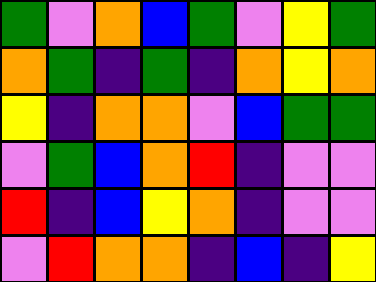[["green", "violet", "orange", "blue", "green", "violet", "yellow", "green"], ["orange", "green", "indigo", "green", "indigo", "orange", "yellow", "orange"], ["yellow", "indigo", "orange", "orange", "violet", "blue", "green", "green"], ["violet", "green", "blue", "orange", "red", "indigo", "violet", "violet"], ["red", "indigo", "blue", "yellow", "orange", "indigo", "violet", "violet"], ["violet", "red", "orange", "orange", "indigo", "blue", "indigo", "yellow"]]